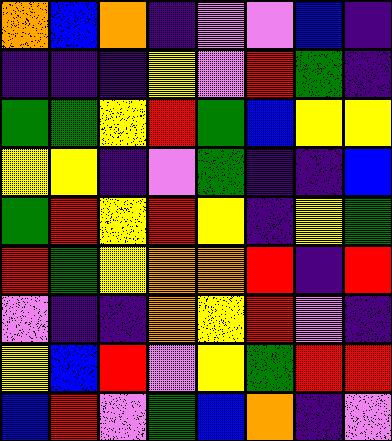[["orange", "blue", "orange", "indigo", "violet", "violet", "blue", "indigo"], ["indigo", "indigo", "indigo", "yellow", "violet", "red", "green", "indigo"], ["green", "green", "yellow", "red", "green", "blue", "yellow", "yellow"], ["yellow", "yellow", "indigo", "violet", "green", "indigo", "indigo", "blue"], ["green", "red", "yellow", "red", "yellow", "indigo", "yellow", "green"], ["red", "green", "yellow", "orange", "orange", "red", "indigo", "red"], ["violet", "indigo", "indigo", "orange", "yellow", "red", "violet", "indigo"], ["yellow", "blue", "red", "violet", "yellow", "green", "red", "red"], ["blue", "red", "violet", "green", "blue", "orange", "indigo", "violet"]]